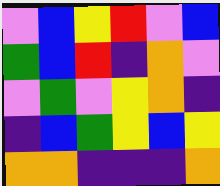[["violet", "blue", "yellow", "red", "violet", "blue"], ["green", "blue", "red", "indigo", "orange", "violet"], ["violet", "green", "violet", "yellow", "orange", "indigo"], ["indigo", "blue", "green", "yellow", "blue", "yellow"], ["orange", "orange", "indigo", "indigo", "indigo", "orange"]]